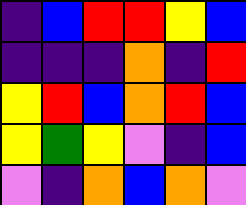[["indigo", "blue", "red", "red", "yellow", "blue"], ["indigo", "indigo", "indigo", "orange", "indigo", "red"], ["yellow", "red", "blue", "orange", "red", "blue"], ["yellow", "green", "yellow", "violet", "indigo", "blue"], ["violet", "indigo", "orange", "blue", "orange", "violet"]]